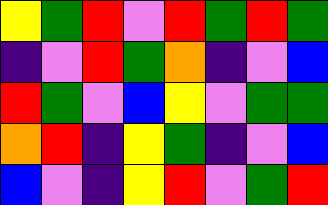[["yellow", "green", "red", "violet", "red", "green", "red", "green"], ["indigo", "violet", "red", "green", "orange", "indigo", "violet", "blue"], ["red", "green", "violet", "blue", "yellow", "violet", "green", "green"], ["orange", "red", "indigo", "yellow", "green", "indigo", "violet", "blue"], ["blue", "violet", "indigo", "yellow", "red", "violet", "green", "red"]]